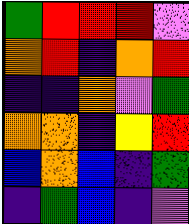[["green", "red", "red", "red", "violet"], ["orange", "red", "indigo", "orange", "red"], ["indigo", "indigo", "orange", "violet", "green"], ["orange", "orange", "indigo", "yellow", "red"], ["blue", "orange", "blue", "indigo", "green"], ["indigo", "green", "blue", "indigo", "violet"]]